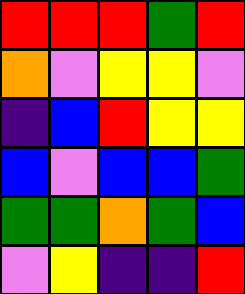[["red", "red", "red", "green", "red"], ["orange", "violet", "yellow", "yellow", "violet"], ["indigo", "blue", "red", "yellow", "yellow"], ["blue", "violet", "blue", "blue", "green"], ["green", "green", "orange", "green", "blue"], ["violet", "yellow", "indigo", "indigo", "red"]]